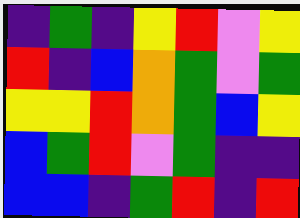[["indigo", "green", "indigo", "yellow", "red", "violet", "yellow"], ["red", "indigo", "blue", "orange", "green", "violet", "green"], ["yellow", "yellow", "red", "orange", "green", "blue", "yellow"], ["blue", "green", "red", "violet", "green", "indigo", "indigo"], ["blue", "blue", "indigo", "green", "red", "indigo", "red"]]